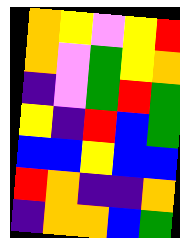[["orange", "yellow", "violet", "yellow", "red"], ["orange", "violet", "green", "yellow", "orange"], ["indigo", "violet", "green", "red", "green"], ["yellow", "indigo", "red", "blue", "green"], ["blue", "blue", "yellow", "blue", "blue"], ["red", "orange", "indigo", "indigo", "orange"], ["indigo", "orange", "orange", "blue", "green"]]